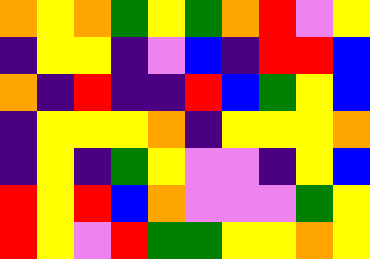[["orange", "yellow", "orange", "green", "yellow", "green", "orange", "red", "violet", "yellow"], ["indigo", "yellow", "yellow", "indigo", "violet", "blue", "indigo", "red", "red", "blue"], ["orange", "indigo", "red", "indigo", "indigo", "red", "blue", "green", "yellow", "blue"], ["indigo", "yellow", "yellow", "yellow", "orange", "indigo", "yellow", "yellow", "yellow", "orange"], ["indigo", "yellow", "indigo", "green", "yellow", "violet", "violet", "indigo", "yellow", "blue"], ["red", "yellow", "red", "blue", "orange", "violet", "violet", "violet", "green", "yellow"], ["red", "yellow", "violet", "red", "green", "green", "yellow", "yellow", "orange", "yellow"]]